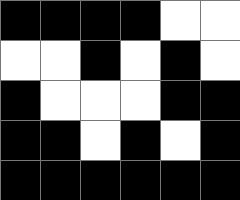[["black", "black", "black", "black", "white", "white"], ["white", "white", "black", "white", "black", "white"], ["black", "white", "white", "white", "black", "black"], ["black", "black", "white", "black", "white", "black"], ["black", "black", "black", "black", "black", "black"]]